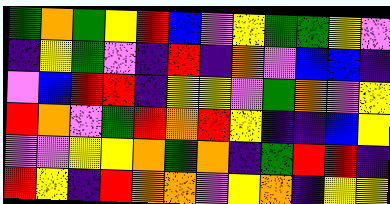[["green", "orange", "green", "yellow", "red", "blue", "violet", "yellow", "green", "green", "yellow", "violet"], ["indigo", "yellow", "green", "violet", "indigo", "red", "indigo", "orange", "violet", "blue", "blue", "indigo"], ["violet", "blue", "red", "red", "indigo", "yellow", "yellow", "violet", "green", "orange", "violet", "yellow"], ["red", "orange", "violet", "green", "red", "orange", "red", "yellow", "indigo", "indigo", "blue", "yellow"], ["violet", "violet", "yellow", "yellow", "orange", "green", "orange", "indigo", "green", "red", "red", "indigo"], ["red", "yellow", "indigo", "red", "orange", "orange", "violet", "yellow", "orange", "indigo", "yellow", "yellow"]]